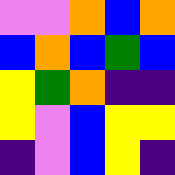[["violet", "violet", "orange", "blue", "orange"], ["blue", "orange", "blue", "green", "blue"], ["yellow", "green", "orange", "indigo", "indigo"], ["yellow", "violet", "blue", "yellow", "yellow"], ["indigo", "violet", "blue", "yellow", "indigo"]]